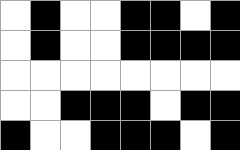[["white", "black", "white", "white", "black", "black", "white", "black"], ["white", "black", "white", "white", "black", "black", "black", "black"], ["white", "white", "white", "white", "white", "white", "white", "white"], ["white", "white", "black", "black", "black", "white", "black", "black"], ["black", "white", "white", "black", "black", "black", "white", "black"]]